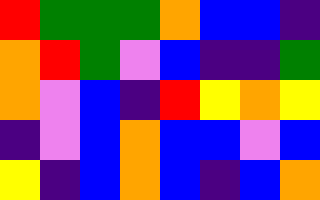[["red", "green", "green", "green", "orange", "blue", "blue", "indigo"], ["orange", "red", "green", "violet", "blue", "indigo", "indigo", "green"], ["orange", "violet", "blue", "indigo", "red", "yellow", "orange", "yellow"], ["indigo", "violet", "blue", "orange", "blue", "blue", "violet", "blue"], ["yellow", "indigo", "blue", "orange", "blue", "indigo", "blue", "orange"]]